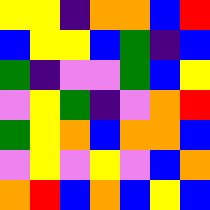[["yellow", "yellow", "indigo", "orange", "orange", "blue", "red"], ["blue", "yellow", "yellow", "blue", "green", "indigo", "blue"], ["green", "indigo", "violet", "violet", "green", "blue", "yellow"], ["violet", "yellow", "green", "indigo", "violet", "orange", "red"], ["green", "yellow", "orange", "blue", "orange", "orange", "blue"], ["violet", "yellow", "violet", "yellow", "violet", "blue", "orange"], ["orange", "red", "blue", "orange", "blue", "yellow", "blue"]]